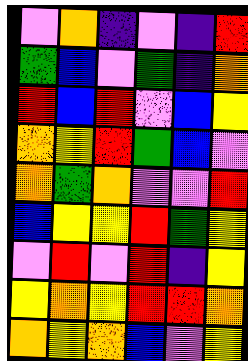[["violet", "orange", "indigo", "violet", "indigo", "red"], ["green", "blue", "violet", "green", "indigo", "orange"], ["red", "blue", "red", "violet", "blue", "yellow"], ["orange", "yellow", "red", "green", "blue", "violet"], ["orange", "green", "orange", "violet", "violet", "red"], ["blue", "yellow", "yellow", "red", "green", "yellow"], ["violet", "red", "violet", "red", "indigo", "yellow"], ["yellow", "orange", "yellow", "red", "red", "orange"], ["orange", "yellow", "orange", "blue", "violet", "yellow"]]